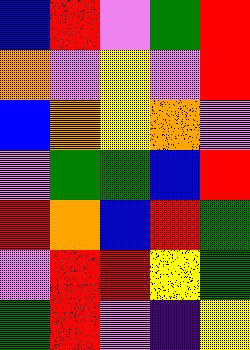[["blue", "red", "violet", "green", "red"], ["orange", "violet", "yellow", "violet", "red"], ["blue", "orange", "yellow", "orange", "violet"], ["violet", "green", "green", "blue", "red"], ["red", "orange", "blue", "red", "green"], ["violet", "red", "red", "yellow", "green"], ["green", "red", "violet", "indigo", "yellow"]]